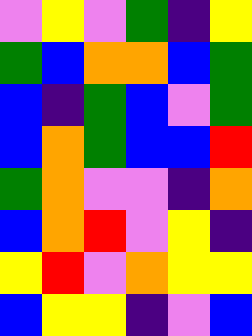[["violet", "yellow", "violet", "green", "indigo", "yellow"], ["green", "blue", "orange", "orange", "blue", "green"], ["blue", "indigo", "green", "blue", "violet", "green"], ["blue", "orange", "green", "blue", "blue", "red"], ["green", "orange", "violet", "violet", "indigo", "orange"], ["blue", "orange", "red", "violet", "yellow", "indigo"], ["yellow", "red", "violet", "orange", "yellow", "yellow"], ["blue", "yellow", "yellow", "indigo", "violet", "blue"]]